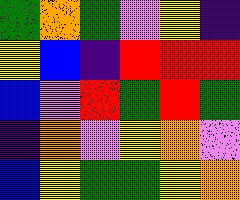[["green", "orange", "green", "violet", "yellow", "indigo"], ["yellow", "blue", "indigo", "red", "red", "red"], ["blue", "violet", "red", "green", "red", "green"], ["indigo", "orange", "violet", "yellow", "orange", "violet"], ["blue", "yellow", "green", "green", "yellow", "orange"]]